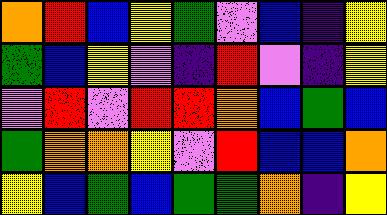[["orange", "red", "blue", "yellow", "green", "violet", "blue", "indigo", "yellow"], ["green", "blue", "yellow", "violet", "indigo", "red", "violet", "indigo", "yellow"], ["violet", "red", "violet", "red", "red", "orange", "blue", "green", "blue"], ["green", "orange", "orange", "yellow", "violet", "red", "blue", "blue", "orange"], ["yellow", "blue", "green", "blue", "green", "green", "orange", "indigo", "yellow"]]